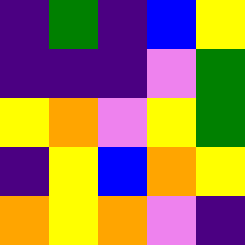[["indigo", "green", "indigo", "blue", "yellow"], ["indigo", "indigo", "indigo", "violet", "green"], ["yellow", "orange", "violet", "yellow", "green"], ["indigo", "yellow", "blue", "orange", "yellow"], ["orange", "yellow", "orange", "violet", "indigo"]]